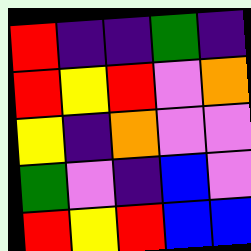[["red", "indigo", "indigo", "green", "indigo"], ["red", "yellow", "red", "violet", "orange"], ["yellow", "indigo", "orange", "violet", "violet"], ["green", "violet", "indigo", "blue", "violet"], ["red", "yellow", "red", "blue", "blue"]]